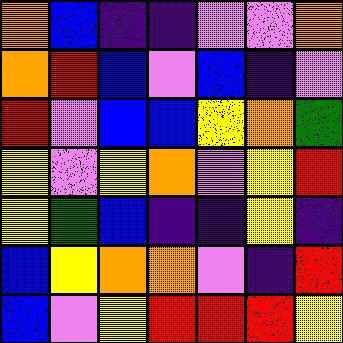[["orange", "blue", "indigo", "indigo", "violet", "violet", "orange"], ["orange", "red", "blue", "violet", "blue", "indigo", "violet"], ["red", "violet", "blue", "blue", "yellow", "orange", "green"], ["yellow", "violet", "yellow", "orange", "violet", "yellow", "red"], ["yellow", "green", "blue", "indigo", "indigo", "yellow", "indigo"], ["blue", "yellow", "orange", "orange", "violet", "indigo", "red"], ["blue", "violet", "yellow", "red", "red", "red", "yellow"]]